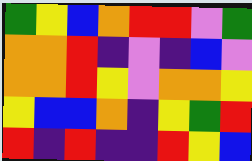[["green", "yellow", "blue", "orange", "red", "red", "violet", "green"], ["orange", "orange", "red", "indigo", "violet", "indigo", "blue", "violet"], ["orange", "orange", "red", "yellow", "violet", "orange", "orange", "yellow"], ["yellow", "blue", "blue", "orange", "indigo", "yellow", "green", "red"], ["red", "indigo", "red", "indigo", "indigo", "red", "yellow", "blue"]]